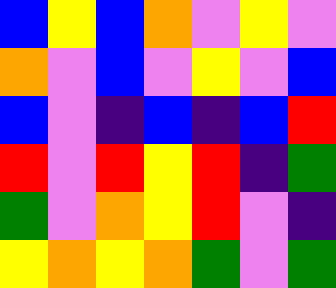[["blue", "yellow", "blue", "orange", "violet", "yellow", "violet"], ["orange", "violet", "blue", "violet", "yellow", "violet", "blue"], ["blue", "violet", "indigo", "blue", "indigo", "blue", "red"], ["red", "violet", "red", "yellow", "red", "indigo", "green"], ["green", "violet", "orange", "yellow", "red", "violet", "indigo"], ["yellow", "orange", "yellow", "orange", "green", "violet", "green"]]